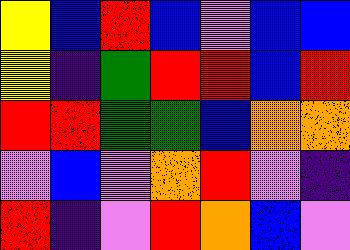[["yellow", "blue", "red", "blue", "violet", "blue", "blue"], ["yellow", "indigo", "green", "red", "red", "blue", "red"], ["red", "red", "green", "green", "blue", "orange", "orange"], ["violet", "blue", "violet", "orange", "red", "violet", "indigo"], ["red", "indigo", "violet", "red", "orange", "blue", "violet"]]